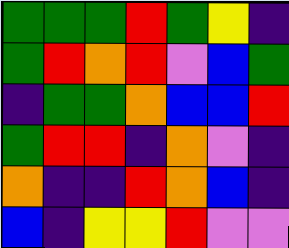[["green", "green", "green", "red", "green", "yellow", "indigo"], ["green", "red", "orange", "red", "violet", "blue", "green"], ["indigo", "green", "green", "orange", "blue", "blue", "red"], ["green", "red", "red", "indigo", "orange", "violet", "indigo"], ["orange", "indigo", "indigo", "red", "orange", "blue", "indigo"], ["blue", "indigo", "yellow", "yellow", "red", "violet", "violet"]]